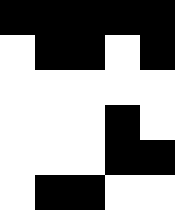[["black", "black", "black", "black", "black"], ["white", "black", "black", "white", "black"], ["white", "white", "white", "white", "white"], ["white", "white", "white", "black", "white"], ["white", "white", "white", "black", "black"], ["white", "black", "black", "white", "white"]]